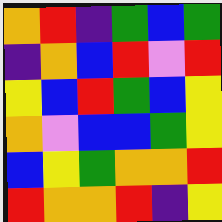[["orange", "red", "indigo", "green", "blue", "green"], ["indigo", "orange", "blue", "red", "violet", "red"], ["yellow", "blue", "red", "green", "blue", "yellow"], ["orange", "violet", "blue", "blue", "green", "yellow"], ["blue", "yellow", "green", "orange", "orange", "red"], ["red", "orange", "orange", "red", "indigo", "yellow"]]